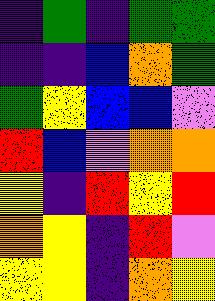[["indigo", "green", "indigo", "green", "green"], ["indigo", "indigo", "blue", "orange", "green"], ["green", "yellow", "blue", "blue", "violet"], ["red", "blue", "violet", "orange", "orange"], ["yellow", "indigo", "red", "yellow", "red"], ["orange", "yellow", "indigo", "red", "violet"], ["yellow", "yellow", "indigo", "orange", "yellow"]]